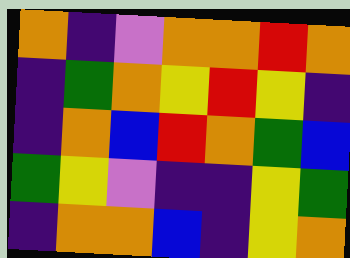[["orange", "indigo", "violet", "orange", "orange", "red", "orange"], ["indigo", "green", "orange", "yellow", "red", "yellow", "indigo"], ["indigo", "orange", "blue", "red", "orange", "green", "blue"], ["green", "yellow", "violet", "indigo", "indigo", "yellow", "green"], ["indigo", "orange", "orange", "blue", "indigo", "yellow", "orange"]]